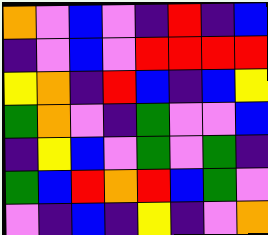[["orange", "violet", "blue", "violet", "indigo", "red", "indigo", "blue"], ["indigo", "violet", "blue", "violet", "red", "red", "red", "red"], ["yellow", "orange", "indigo", "red", "blue", "indigo", "blue", "yellow"], ["green", "orange", "violet", "indigo", "green", "violet", "violet", "blue"], ["indigo", "yellow", "blue", "violet", "green", "violet", "green", "indigo"], ["green", "blue", "red", "orange", "red", "blue", "green", "violet"], ["violet", "indigo", "blue", "indigo", "yellow", "indigo", "violet", "orange"]]